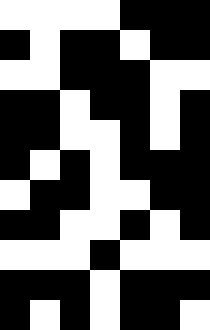[["white", "white", "white", "white", "black", "black", "black"], ["black", "white", "black", "black", "white", "black", "black"], ["white", "white", "black", "black", "black", "white", "white"], ["black", "black", "white", "black", "black", "white", "black"], ["black", "black", "white", "white", "black", "white", "black"], ["black", "white", "black", "white", "black", "black", "black"], ["white", "black", "black", "white", "white", "black", "black"], ["black", "black", "white", "white", "black", "white", "black"], ["white", "white", "white", "black", "white", "white", "white"], ["black", "black", "black", "white", "black", "black", "black"], ["black", "white", "black", "white", "black", "black", "white"]]